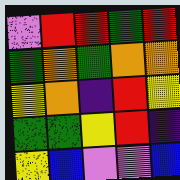[["violet", "red", "red", "green", "red"], ["green", "orange", "green", "orange", "orange"], ["yellow", "orange", "indigo", "red", "yellow"], ["green", "green", "yellow", "red", "indigo"], ["yellow", "blue", "violet", "violet", "blue"]]